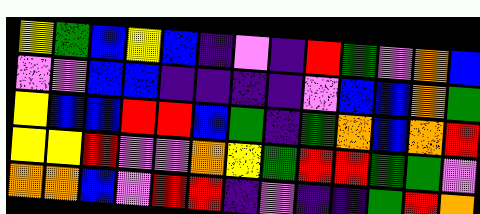[["yellow", "green", "blue", "yellow", "blue", "indigo", "violet", "indigo", "red", "green", "violet", "orange", "blue"], ["violet", "violet", "blue", "blue", "indigo", "indigo", "indigo", "indigo", "violet", "blue", "blue", "orange", "green"], ["yellow", "blue", "blue", "red", "red", "blue", "green", "indigo", "green", "orange", "blue", "orange", "red"], ["yellow", "yellow", "red", "violet", "violet", "orange", "yellow", "green", "red", "red", "green", "green", "violet"], ["orange", "orange", "blue", "violet", "red", "red", "indigo", "violet", "indigo", "indigo", "green", "red", "orange"]]